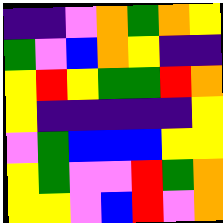[["indigo", "indigo", "violet", "orange", "green", "orange", "yellow"], ["green", "violet", "blue", "orange", "yellow", "indigo", "indigo"], ["yellow", "red", "yellow", "green", "green", "red", "orange"], ["yellow", "indigo", "indigo", "indigo", "indigo", "indigo", "yellow"], ["violet", "green", "blue", "blue", "blue", "yellow", "yellow"], ["yellow", "green", "violet", "violet", "red", "green", "orange"], ["yellow", "yellow", "violet", "blue", "red", "violet", "orange"]]